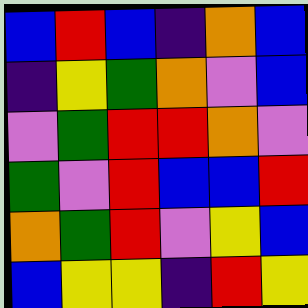[["blue", "red", "blue", "indigo", "orange", "blue"], ["indigo", "yellow", "green", "orange", "violet", "blue"], ["violet", "green", "red", "red", "orange", "violet"], ["green", "violet", "red", "blue", "blue", "red"], ["orange", "green", "red", "violet", "yellow", "blue"], ["blue", "yellow", "yellow", "indigo", "red", "yellow"]]